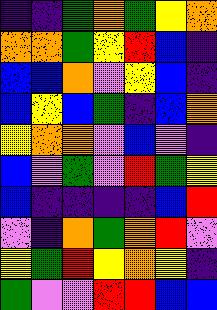[["indigo", "indigo", "green", "orange", "green", "yellow", "orange"], ["orange", "orange", "green", "yellow", "red", "blue", "indigo"], ["blue", "blue", "orange", "violet", "yellow", "blue", "indigo"], ["blue", "yellow", "blue", "green", "indigo", "blue", "orange"], ["yellow", "orange", "orange", "violet", "blue", "violet", "indigo"], ["blue", "violet", "green", "violet", "red", "green", "yellow"], ["blue", "indigo", "indigo", "indigo", "indigo", "blue", "red"], ["violet", "indigo", "orange", "green", "orange", "red", "violet"], ["yellow", "green", "red", "yellow", "orange", "yellow", "indigo"], ["green", "violet", "violet", "red", "red", "blue", "blue"]]